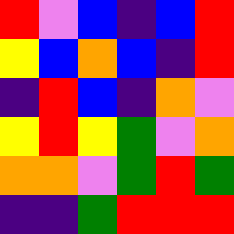[["red", "violet", "blue", "indigo", "blue", "red"], ["yellow", "blue", "orange", "blue", "indigo", "red"], ["indigo", "red", "blue", "indigo", "orange", "violet"], ["yellow", "red", "yellow", "green", "violet", "orange"], ["orange", "orange", "violet", "green", "red", "green"], ["indigo", "indigo", "green", "red", "red", "red"]]